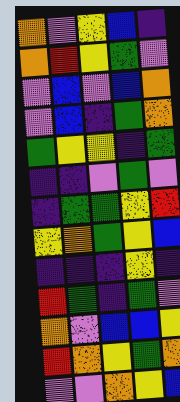[["orange", "violet", "yellow", "blue", "indigo"], ["orange", "red", "yellow", "green", "violet"], ["violet", "blue", "violet", "blue", "orange"], ["violet", "blue", "indigo", "green", "orange"], ["green", "yellow", "yellow", "indigo", "green"], ["indigo", "indigo", "violet", "green", "violet"], ["indigo", "green", "green", "yellow", "red"], ["yellow", "orange", "green", "yellow", "blue"], ["indigo", "indigo", "indigo", "yellow", "indigo"], ["red", "green", "indigo", "green", "violet"], ["orange", "violet", "blue", "blue", "yellow"], ["red", "orange", "yellow", "green", "orange"], ["violet", "violet", "orange", "yellow", "blue"]]